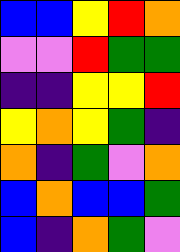[["blue", "blue", "yellow", "red", "orange"], ["violet", "violet", "red", "green", "green"], ["indigo", "indigo", "yellow", "yellow", "red"], ["yellow", "orange", "yellow", "green", "indigo"], ["orange", "indigo", "green", "violet", "orange"], ["blue", "orange", "blue", "blue", "green"], ["blue", "indigo", "orange", "green", "violet"]]